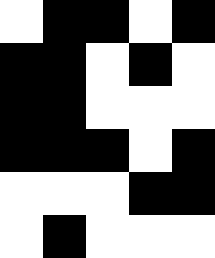[["white", "black", "black", "white", "black"], ["black", "black", "white", "black", "white"], ["black", "black", "white", "white", "white"], ["black", "black", "black", "white", "black"], ["white", "white", "white", "black", "black"], ["white", "black", "white", "white", "white"]]